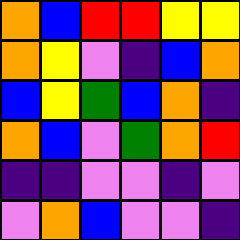[["orange", "blue", "red", "red", "yellow", "yellow"], ["orange", "yellow", "violet", "indigo", "blue", "orange"], ["blue", "yellow", "green", "blue", "orange", "indigo"], ["orange", "blue", "violet", "green", "orange", "red"], ["indigo", "indigo", "violet", "violet", "indigo", "violet"], ["violet", "orange", "blue", "violet", "violet", "indigo"]]